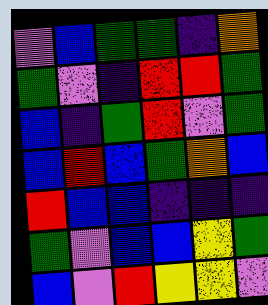[["violet", "blue", "green", "green", "indigo", "orange"], ["green", "violet", "indigo", "red", "red", "green"], ["blue", "indigo", "green", "red", "violet", "green"], ["blue", "red", "blue", "green", "orange", "blue"], ["red", "blue", "blue", "indigo", "indigo", "indigo"], ["green", "violet", "blue", "blue", "yellow", "green"], ["blue", "violet", "red", "yellow", "yellow", "violet"]]